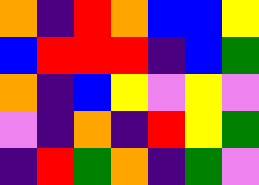[["orange", "indigo", "red", "orange", "blue", "blue", "yellow"], ["blue", "red", "red", "red", "indigo", "blue", "green"], ["orange", "indigo", "blue", "yellow", "violet", "yellow", "violet"], ["violet", "indigo", "orange", "indigo", "red", "yellow", "green"], ["indigo", "red", "green", "orange", "indigo", "green", "violet"]]